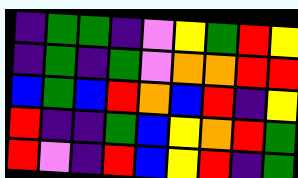[["indigo", "green", "green", "indigo", "violet", "yellow", "green", "red", "yellow"], ["indigo", "green", "indigo", "green", "violet", "orange", "orange", "red", "red"], ["blue", "green", "blue", "red", "orange", "blue", "red", "indigo", "yellow"], ["red", "indigo", "indigo", "green", "blue", "yellow", "orange", "red", "green"], ["red", "violet", "indigo", "red", "blue", "yellow", "red", "indigo", "green"]]